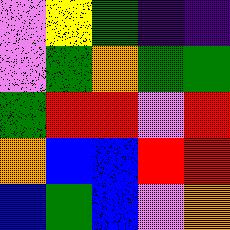[["violet", "yellow", "green", "indigo", "indigo"], ["violet", "green", "orange", "green", "green"], ["green", "red", "red", "violet", "red"], ["orange", "blue", "blue", "red", "red"], ["blue", "green", "blue", "violet", "orange"]]